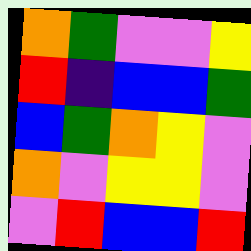[["orange", "green", "violet", "violet", "yellow"], ["red", "indigo", "blue", "blue", "green"], ["blue", "green", "orange", "yellow", "violet"], ["orange", "violet", "yellow", "yellow", "violet"], ["violet", "red", "blue", "blue", "red"]]